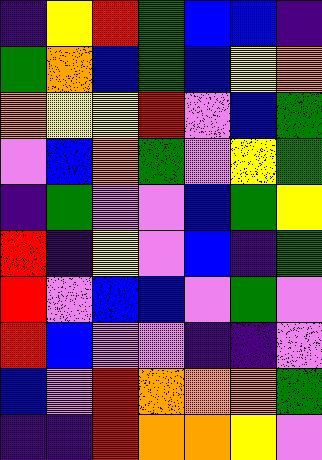[["indigo", "yellow", "red", "green", "blue", "blue", "indigo"], ["green", "orange", "blue", "green", "blue", "yellow", "orange"], ["orange", "yellow", "yellow", "red", "violet", "blue", "green"], ["violet", "blue", "orange", "green", "violet", "yellow", "green"], ["indigo", "green", "violet", "violet", "blue", "green", "yellow"], ["red", "indigo", "yellow", "violet", "blue", "indigo", "green"], ["red", "violet", "blue", "blue", "violet", "green", "violet"], ["red", "blue", "violet", "violet", "indigo", "indigo", "violet"], ["blue", "violet", "red", "orange", "orange", "orange", "green"], ["indigo", "indigo", "red", "orange", "orange", "yellow", "violet"]]